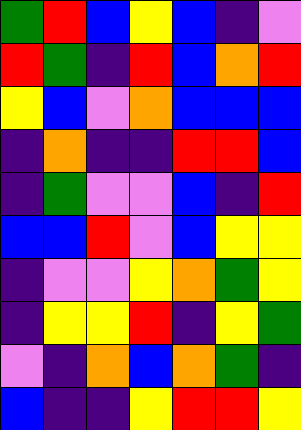[["green", "red", "blue", "yellow", "blue", "indigo", "violet"], ["red", "green", "indigo", "red", "blue", "orange", "red"], ["yellow", "blue", "violet", "orange", "blue", "blue", "blue"], ["indigo", "orange", "indigo", "indigo", "red", "red", "blue"], ["indigo", "green", "violet", "violet", "blue", "indigo", "red"], ["blue", "blue", "red", "violet", "blue", "yellow", "yellow"], ["indigo", "violet", "violet", "yellow", "orange", "green", "yellow"], ["indigo", "yellow", "yellow", "red", "indigo", "yellow", "green"], ["violet", "indigo", "orange", "blue", "orange", "green", "indigo"], ["blue", "indigo", "indigo", "yellow", "red", "red", "yellow"]]